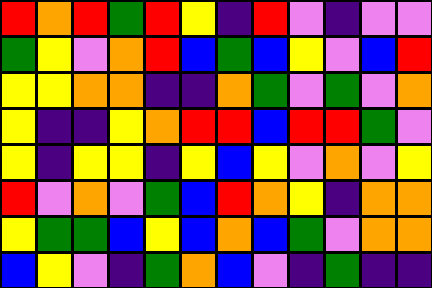[["red", "orange", "red", "green", "red", "yellow", "indigo", "red", "violet", "indigo", "violet", "violet"], ["green", "yellow", "violet", "orange", "red", "blue", "green", "blue", "yellow", "violet", "blue", "red"], ["yellow", "yellow", "orange", "orange", "indigo", "indigo", "orange", "green", "violet", "green", "violet", "orange"], ["yellow", "indigo", "indigo", "yellow", "orange", "red", "red", "blue", "red", "red", "green", "violet"], ["yellow", "indigo", "yellow", "yellow", "indigo", "yellow", "blue", "yellow", "violet", "orange", "violet", "yellow"], ["red", "violet", "orange", "violet", "green", "blue", "red", "orange", "yellow", "indigo", "orange", "orange"], ["yellow", "green", "green", "blue", "yellow", "blue", "orange", "blue", "green", "violet", "orange", "orange"], ["blue", "yellow", "violet", "indigo", "green", "orange", "blue", "violet", "indigo", "green", "indigo", "indigo"]]